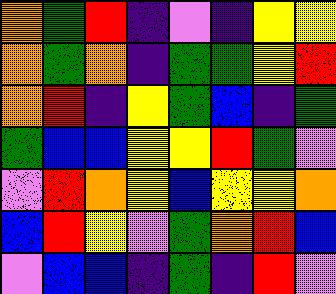[["orange", "green", "red", "indigo", "violet", "indigo", "yellow", "yellow"], ["orange", "green", "orange", "indigo", "green", "green", "yellow", "red"], ["orange", "red", "indigo", "yellow", "green", "blue", "indigo", "green"], ["green", "blue", "blue", "yellow", "yellow", "red", "green", "violet"], ["violet", "red", "orange", "yellow", "blue", "yellow", "yellow", "orange"], ["blue", "red", "yellow", "violet", "green", "orange", "red", "blue"], ["violet", "blue", "blue", "indigo", "green", "indigo", "red", "violet"]]